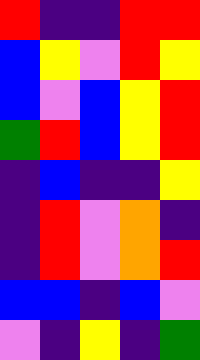[["red", "indigo", "indigo", "red", "red"], ["blue", "yellow", "violet", "red", "yellow"], ["blue", "violet", "blue", "yellow", "red"], ["green", "red", "blue", "yellow", "red"], ["indigo", "blue", "indigo", "indigo", "yellow"], ["indigo", "red", "violet", "orange", "indigo"], ["indigo", "red", "violet", "orange", "red"], ["blue", "blue", "indigo", "blue", "violet"], ["violet", "indigo", "yellow", "indigo", "green"]]